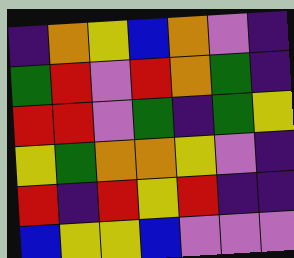[["indigo", "orange", "yellow", "blue", "orange", "violet", "indigo"], ["green", "red", "violet", "red", "orange", "green", "indigo"], ["red", "red", "violet", "green", "indigo", "green", "yellow"], ["yellow", "green", "orange", "orange", "yellow", "violet", "indigo"], ["red", "indigo", "red", "yellow", "red", "indigo", "indigo"], ["blue", "yellow", "yellow", "blue", "violet", "violet", "violet"]]